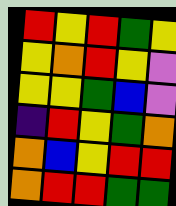[["red", "yellow", "red", "green", "yellow"], ["yellow", "orange", "red", "yellow", "violet"], ["yellow", "yellow", "green", "blue", "violet"], ["indigo", "red", "yellow", "green", "orange"], ["orange", "blue", "yellow", "red", "red"], ["orange", "red", "red", "green", "green"]]